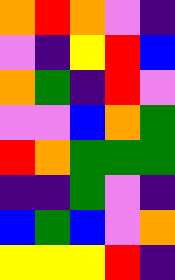[["orange", "red", "orange", "violet", "indigo"], ["violet", "indigo", "yellow", "red", "blue"], ["orange", "green", "indigo", "red", "violet"], ["violet", "violet", "blue", "orange", "green"], ["red", "orange", "green", "green", "green"], ["indigo", "indigo", "green", "violet", "indigo"], ["blue", "green", "blue", "violet", "orange"], ["yellow", "yellow", "yellow", "red", "indigo"]]